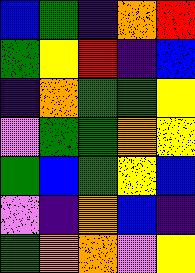[["blue", "green", "indigo", "orange", "red"], ["green", "yellow", "red", "indigo", "blue"], ["indigo", "orange", "green", "green", "yellow"], ["violet", "green", "green", "orange", "yellow"], ["green", "blue", "green", "yellow", "blue"], ["violet", "indigo", "orange", "blue", "indigo"], ["green", "orange", "orange", "violet", "yellow"]]